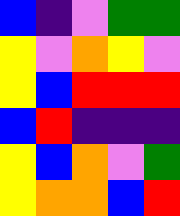[["blue", "indigo", "violet", "green", "green"], ["yellow", "violet", "orange", "yellow", "violet"], ["yellow", "blue", "red", "red", "red"], ["blue", "red", "indigo", "indigo", "indigo"], ["yellow", "blue", "orange", "violet", "green"], ["yellow", "orange", "orange", "blue", "red"]]